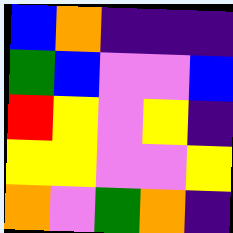[["blue", "orange", "indigo", "indigo", "indigo"], ["green", "blue", "violet", "violet", "blue"], ["red", "yellow", "violet", "yellow", "indigo"], ["yellow", "yellow", "violet", "violet", "yellow"], ["orange", "violet", "green", "orange", "indigo"]]